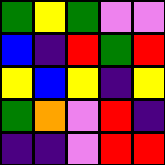[["green", "yellow", "green", "violet", "violet"], ["blue", "indigo", "red", "green", "red"], ["yellow", "blue", "yellow", "indigo", "yellow"], ["green", "orange", "violet", "red", "indigo"], ["indigo", "indigo", "violet", "red", "red"]]